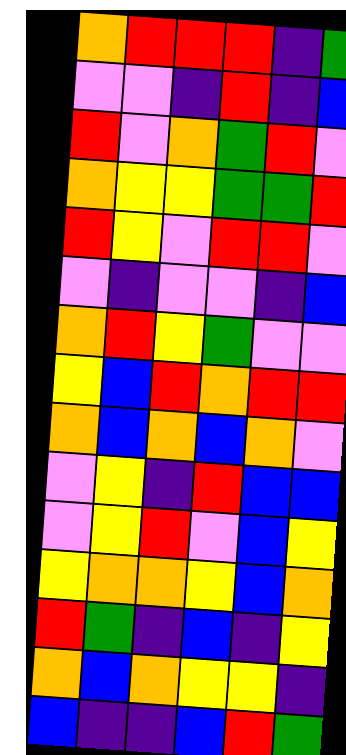[["orange", "red", "red", "red", "indigo", "green"], ["violet", "violet", "indigo", "red", "indigo", "blue"], ["red", "violet", "orange", "green", "red", "violet"], ["orange", "yellow", "yellow", "green", "green", "red"], ["red", "yellow", "violet", "red", "red", "violet"], ["violet", "indigo", "violet", "violet", "indigo", "blue"], ["orange", "red", "yellow", "green", "violet", "violet"], ["yellow", "blue", "red", "orange", "red", "red"], ["orange", "blue", "orange", "blue", "orange", "violet"], ["violet", "yellow", "indigo", "red", "blue", "blue"], ["violet", "yellow", "red", "violet", "blue", "yellow"], ["yellow", "orange", "orange", "yellow", "blue", "orange"], ["red", "green", "indigo", "blue", "indigo", "yellow"], ["orange", "blue", "orange", "yellow", "yellow", "indigo"], ["blue", "indigo", "indigo", "blue", "red", "green"]]